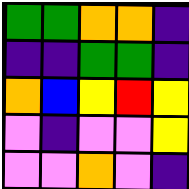[["green", "green", "orange", "orange", "indigo"], ["indigo", "indigo", "green", "green", "indigo"], ["orange", "blue", "yellow", "red", "yellow"], ["violet", "indigo", "violet", "violet", "yellow"], ["violet", "violet", "orange", "violet", "indigo"]]